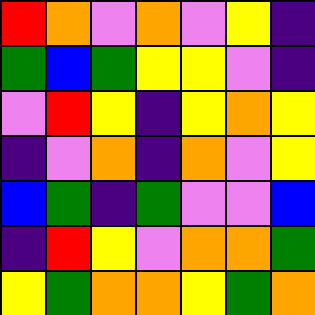[["red", "orange", "violet", "orange", "violet", "yellow", "indigo"], ["green", "blue", "green", "yellow", "yellow", "violet", "indigo"], ["violet", "red", "yellow", "indigo", "yellow", "orange", "yellow"], ["indigo", "violet", "orange", "indigo", "orange", "violet", "yellow"], ["blue", "green", "indigo", "green", "violet", "violet", "blue"], ["indigo", "red", "yellow", "violet", "orange", "orange", "green"], ["yellow", "green", "orange", "orange", "yellow", "green", "orange"]]